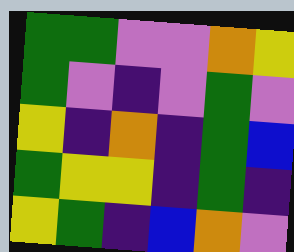[["green", "green", "violet", "violet", "orange", "yellow"], ["green", "violet", "indigo", "violet", "green", "violet"], ["yellow", "indigo", "orange", "indigo", "green", "blue"], ["green", "yellow", "yellow", "indigo", "green", "indigo"], ["yellow", "green", "indigo", "blue", "orange", "violet"]]